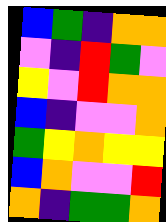[["blue", "green", "indigo", "orange", "orange"], ["violet", "indigo", "red", "green", "violet"], ["yellow", "violet", "red", "orange", "orange"], ["blue", "indigo", "violet", "violet", "orange"], ["green", "yellow", "orange", "yellow", "yellow"], ["blue", "orange", "violet", "violet", "red"], ["orange", "indigo", "green", "green", "orange"]]